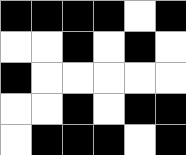[["black", "black", "black", "black", "white", "black"], ["white", "white", "black", "white", "black", "white"], ["black", "white", "white", "white", "white", "white"], ["white", "white", "black", "white", "black", "black"], ["white", "black", "black", "black", "white", "black"]]